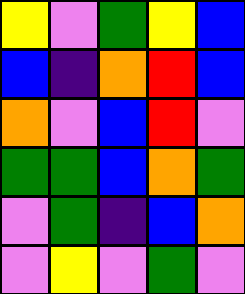[["yellow", "violet", "green", "yellow", "blue"], ["blue", "indigo", "orange", "red", "blue"], ["orange", "violet", "blue", "red", "violet"], ["green", "green", "blue", "orange", "green"], ["violet", "green", "indigo", "blue", "orange"], ["violet", "yellow", "violet", "green", "violet"]]